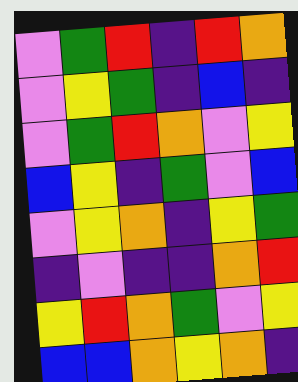[["violet", "green", "red", "indigo", "red", "orange"], ["violet", "yellow", "green", "indigo", "blue", "indigo"], ["violet", "green", "red", "orange", "violet", "yellow"], ["blue", "yellow", "indigo", "green", "violet", "blue"], ["violet", "yellow", "orange", "indigo", "yellow", "green"], ["indigo", "violet", "indigo", "indigo", "orange", "red"], ["yellow", "red", "orange", "green", "violet", "yellow"], ["blue", "blue", "orange", "yellow", "orange", "indigo"]]